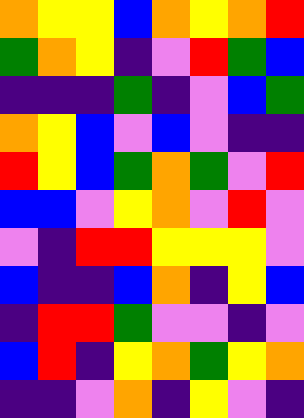[["orange", "yellow", "yellow", "blue", "orange", "yellow", "orange", "red"], ["green", "orange", "yellow", "indigo", "violet", "red", "green", "blue"], ["indigo", "indigo", "indigo", "green", "indigo", "violet", "blue", "green"], ["orange", "yellow", "blue", "violet", "blue", "violet", "indigo", "indigo"], ["red", "yellow", "blue", "green", "orange", "green", "violet", "red"], ["blue", "blue", "violet", "yellow", "orange", "violet", "red", "violet"], ["violet", "indigo", "red", "red", "yellow", "yellow", "yellow", "violet"], ["blue", "indigo", "indigo", "blue", "orange", "indigo", "yellow", "blue"], ["indigo", "red", "red", "green", "violet", "violet", "indigo", "violet"], ["blue", "red", "indigo", "yellow", "orange", "green", "yellow", "orange"], ["indigo", "indigo", "violet", "orange", "indigo", "yellow", "violet", "indigo"]]